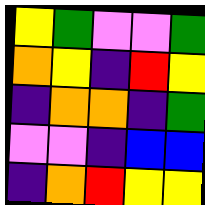[["yellow", "green", "violet", "violet", "green"], ["orange", "yellow", "indigo", "red", "yellow"], ["indigo", "orange", "orange", "indigo", "green"], ["violet", "violet", "indigo", "blue", "blue"], ["indigo", "orange", "red", "yellow", "yellow"]]